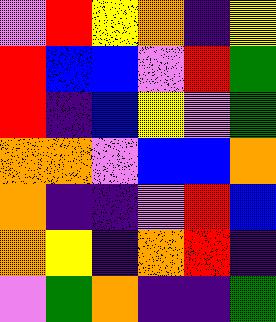[["violet", "red", "yellow", "orange", "indigo", "yellow"], ["red", "blue", "blue", "violet", "red", "green"], ["red", "indigo", "blue", "yellow", "violet", "green"], ["orange", "orange", "violet", "blue", "blue", "orange"], ["orange", "indigo", "indigo", "violet", "red", "blue"], ["orange", "yellow", "indigo", "orange", "red", "indigo"], ["violet", "green", "orange", "indigo", "indigo", "green"]]